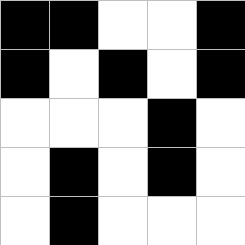[["black", "black", "white", "white", "black"], ["black", "white", "black", "white", "black"], ["white", "white", "white", "black", "white"], ["white", "black", "white", "black", "white"], ["white", "black", "white", "white", "white"]]